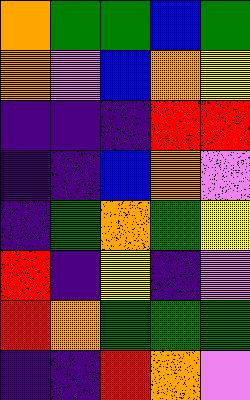[["orange", "green", "green", "blue", "green"], ["orange", "violet", "blue", "orange", "yellow"], ["indigo", "indigo", "indigo", "red", "red"], ["indigo", "indigo", "blue", "orange", "violet"], ["indigo", "green", "orange", "green", "yellow"], ["red", "indigo", "yellow", "indigo", "violet"], ["red", "orange", "green", "green", "green"], ["indigo", "indigo", "red", "orange", "violet"]]